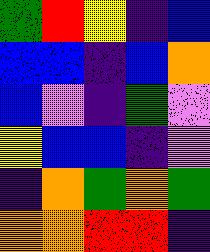[["green", "red", "yellow", "indigo", "blue"], ["blue", "blue", "indigo", "blue", "orange"], ["blue", "violet", "indigo", "green", "violet"], ["yellow", "blue", "blue", "indigo", "violet"], ["indigo", "orange", "green", "orange", "green"], ["orange", "orange", "red", "red", "indigo"]]